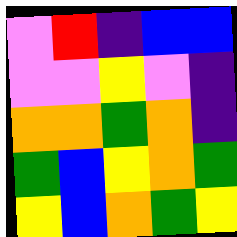[["violet", "red", "indigo", "blue", "blue"], ["violet", "violet", "yellow", "violet", "indigo"], ["orange", "orange", "green", "orange", "indigo"], ["green", "blue", "yellow", "orange", "green"], ["yellow", "blue", "orange", "green", "yellow"]]